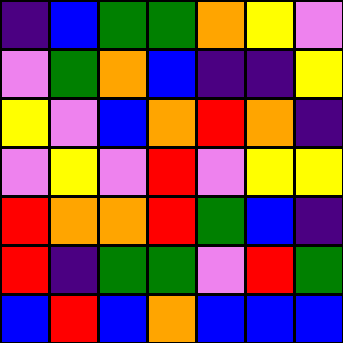[["indigo", "blue", "green", "green", "orange", "yellow", "violet"], ["violet", "green", "orange", "blue", "indigo", "indigo", "yellow"], ["yellow", "violet", "blue", "orange", "red", "orange", "indigo"], ["violet", "yellow", "violet", "red", "violet", "yellow", "yellow"], ["red", "orange", "orange", "red", "green", "blue", "indigo"], ["red", "indigo", "green", "green", "violet", "red", "green"], ["blue", "red", "blue", "orange", "blue", "blue", "blue"]]